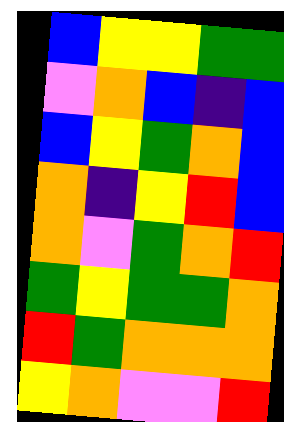[["blue", "yellow", "yellow", "green", "green"], ["violet", "orange", "blue", "indigo", "blue"], ["blue", "yellow", "green", "orange", "blue"], ["orange", "indigo", "yellow", "red", "blue"], ["orange", "violet", "green", "orange", "red"], ["green", "yellow", "green", "green", "orange"], ["red", "green", "orange", "orange", "orange"], ["yellow", "orange", "violet", "violet", "red"]]